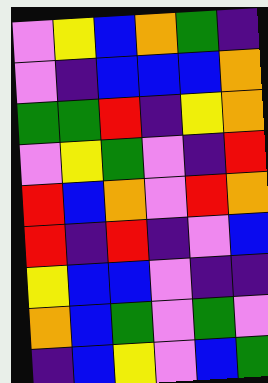[["violet", "yellow", "blue", "orange", "green", "indigo"], ["violet", "indigo", "blue", "blue", "blue", "orange"], ["green", "green", "red", "indigo", "yellow", "orange"], ["violet", "yellow", "green", "violet", "indigo", "red"], ["red", "blue", "orange", "violet", "red", "orange"], ["red", "indigo", "red", "indigo", "violet", "blue"], ["yellow", "blue", "blue", "violet", "indigo", "indigo"], ["orange", "blue", "green", "violet", "green", "violet"], ["indigo", "blue", "yellow", "violet", "blue", "green"]]